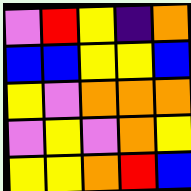[["violet", "red", "yellow", "indigo", "orange"], ["blue", "blue", "yellow", "yellow", "blue"], ["yellow", "violet", "orange", "orange", "orange"], ["violet", "yellow", "violet", "orange", "yellow"], ["yellow", "yellow", "orange", "red", "blue"]]